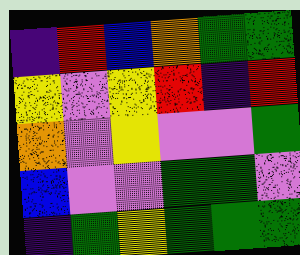[["indigo", "red", "blue", "orange", "green", "green"], ["yellow", "violet", "yellow", "red", "indigo", "red"], ["orange", "violet", "yellow", "violet", "violet", "green"], ["blue", "violet", "violet", "green", "green", "violet"], ["indigo", "green", "yellow", "green", "green", "green"]]